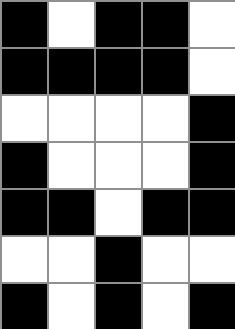[["black", "white", "black", "black", "white"], ["black", "black", "black", "black", "white"], ["white", "white", "white", "white", "black"], ["black", "white", "white", "white", "black"], ["black", "black", "white", "black", "black"], ["white", "white", "black", "white", "white"], ["black", "white", "black", "white", "black"]]